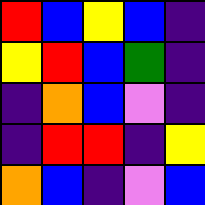[["red", "blue", "yellow", "blue", "indigo"], ["yellow", "red", "blue", "green", "indigo"], ["indigo", "orange", "blue", "violet", "indigo"], ["indigo", "red", "red", "indigo", "yellow"], ["orange", "blue", "indigo", "violet", "blue"]]